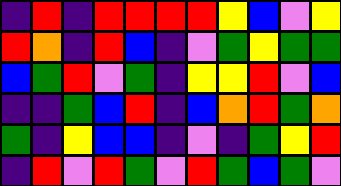[["indigo", "red", "indigo", "red", "red", "red", "red", "yellow", "blue", "violet", "yellow"], ["red", "orange", "indigo", "red", "blue", "indigo", "violet", "green", "yellow", "green", "green"], ["blue", "green", "red", "violet", "green", "indigo", "yellow", "yellow", "red", "violet", "blue"], ["indigo", "indigo", "green", "blue", "red", "indigo", "blue", "orange", "red", "green", "orange"], ["green", "indigo", "yellow", "blue", "blue", "indigo", "violet", "indigo", "green", "yellow", "red"], ["indigo", "red", "violet", "red", "green", "violet", "red", "green", "blue", "green", "violet"]]